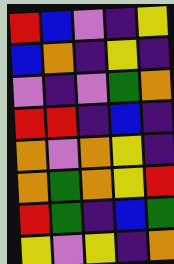[["red", "blue", "violet", "indigo", "yellow"], ["blue", "orange", "indigo", "yellow", "indigo"], ["violet", "indigo", "violet", "green", "orange"], ["red", "red", "indigo", "blue", "indigo"], ["orange", "violet", "orange", "yellow", "indigo"], ["orange", "green", "orange", "yellow", "red"], ["red", "green", "indigo", "blue", "green"], ["yellow", "violet", "yellow", "indigo", "orange"]]